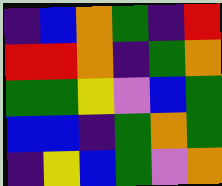[["indigo", "blue", "orange", "green", "indigo", "red"], ["red", "red", "orange", "indigo", "green", "orange"], ["green", "green", "yellow", "violet", "blue", "green"], ["blue", "blue", "indigo", "green", "orange", "green"], ["indigo", "yellow", "blue", "green", "violet", "orange"]]